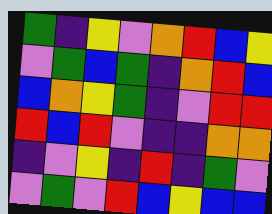[["green", "indigo", "yellow", "violet", "orange", "red", "blue", "yellow"], ["violet", "green", "blue", "green", "indigo", "orange", "red", "blue"], ["blue", "orange", "yellow", "green", "indigo", "violet", "red", "red"], ["red", "blue", "red", "violet", "indigo", "indigo", "orange", "orange"], ["indigo", "violet", "yellow", "indigo", "red", "indigo", "green", "violet"], ["violet", "green", "violet", "red", "blue", "yellow", "blue", "blue"]]